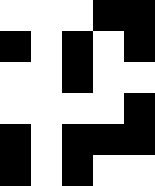[["white", "white", "white", "black", "black"], ["black", "white", "black", "white", "black"], ["white", "white", "black", "white", "white"], ["white", "white", "white", "white", "black"], ["black", "white", "black", "black", "black"], ["black", "white", "black", "white", "white"]]